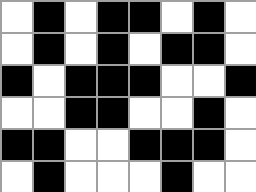[["white", "black", "white", "black", "black", "white", "black", "white"], ["white", "black", "white", "black", "white", "black", "black", "white"], ["black", "white", "black", "black", "black", "white", "white", "black"], ["white", "white", "black", "black", "white", "white", "black", "white"], ["black", "black", "white", "white", "black", "black", "black", "white"], ["white", "black", "white", "white", "white", "black", "white", "white"]]